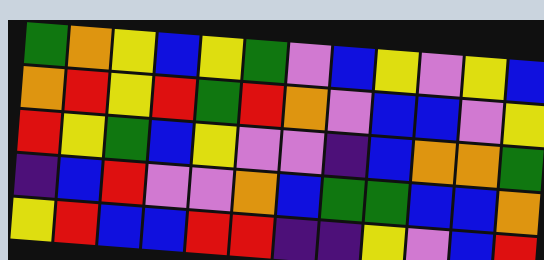[["green", "orange", "yellow", "blue", "yellow", "green", "violet", "blue", "yellow", "violet", "yellow", "blue"], ["orange", "red", "yellow", "red", "green", "red", "orange", "violet", "blue", "blue", "violet", "yellow"], ["red", "yellow", "green", "blue", "yellow", "violet", "violet", "indigo", "blue", "orange", "orange", "green"], ["indigo", "blue", "red", "violet", "violet", "orange", "blue", "green", "green", "blue", "blue", "orange"], ["yellow", "red", "blue", "blue", "red", "red", "indigo", "indigo", "yellow", "violet", "blue", "red"]]